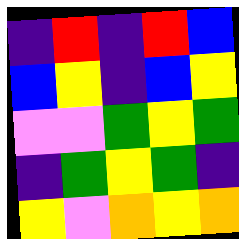[["indigo", "red", "indigo", "red", "blue"], ["blue", "yellow", "indigo", "blue", "yellow"], ["violet", "violet", "green", "yellow", "green"], ["indigo", "green", "yellow", "green", "indigo"], ["yellow", "violet", "orange", "yellow", "orange"]]